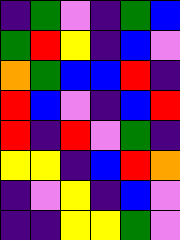[["indigo", "green", "violet", "indigo", "green", "blue"], ["green", "red", "yellow", "indigo", "blue", "violet"], ["orange", "green", "blue", "blue", "red", "indigo"], ["red", "blue", "violet", "indigo", "blue", "red"], ["red", "indigo", "red", "violet", "green", "indigo"], ["yellow", "yellow", "indigo", "blue", "red", "orange"], ["indigo", "violet", "yellow", "indigo", "blue", "violet"], ["indigo", "indigo", "yellow", "yellow", "green", "violet"]]